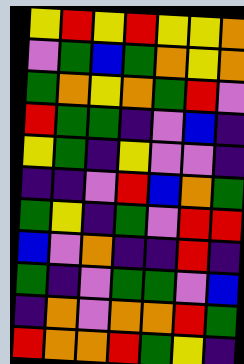[["yellow", "red", "yellow", "red", "yellow", "yellow", "orange"], ["violet", "green", "blue", "green", "orange", "yellow", "orange"], ["green", "orange", "yellow", "orange", "green", "red", "violet"], ["red", "green", "green", "indigo", "violet", "blue", "indigo"], ["yellow", "green", "indigo", "yellow", "violet", "violet", "indigo"], ["indigo", "indigo", "violet", "red", "blue", "orange", "green"], ["green", "yellow", "indigo", "green", "violet", "red", "red"], ["blue", "violet", "orange", "indigo", "indigo", "red", "indigo"], ["green", "indigo", "violet", "green", "green", "violet", "blue"], ["indigo", "orange", "violet", "orange", "orange", "red", "green"], ["red", "orange", "orange", "red", "green", "yellow", "indigo"]]